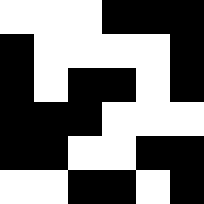[["white", "white", "white", "black", "black", "black"], ["black", "white", "white", "white", "white", "black"], ["black", "white", "black", "black", "white", "black"], ["black", "black", "black", "white", "white", "white"], ["black", "black", "white", "white", "black", "black"], ["white", "white", "black", "black", "white", "black"]]